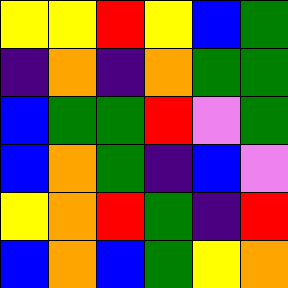[["yellow", "yellow", "red", "yellow", "blue", "green"], ["indigo", "orange", "indigo", "orange", "green", "green"], ["blue", "green", "green", "red", "violet", "green"], ["blue", "orange", "green", "indigo", "blue", "violet"], ["yellow", "orange", "red", "green", "indigo", "red"], ["blue", "orange", "blue", "green", "yellow", "orange"]]